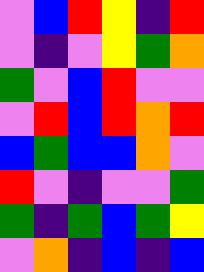[["violet", "blue", "red", "yellow", "indigo", "red"], ["violet", "indigo", "violet", "yellow", "green", "orange"], ["green", "violet", "blue", "red", "violet", "violet"], ["violet", "red", "blue", "red", "orange", "red"], ["blue", "green", "blue", "blue", "orange", "violet"], ["red", "violet", "indigo", "violet", "violet", "green"], ["green", "indigo", "green", "blue", "green", "yellow"], ["violet", "orange", "indigo", "blue", "indigo", "blue"]]